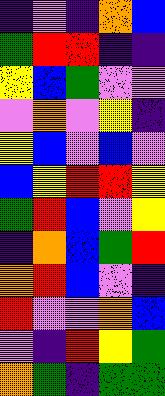[["indigo", "violet", "indigo", "orange", "blue"], ["green", "red", "red", "indigo", "indigo"], ["yellow", "blue", "green", "violet", "violet"], ["violet", "orange", "violet", "yellow", "indigo"], ["yellow", "blue", "violet", "blue", "violet"], ["blue", "yellow", "red", "red", "yellow"], ["green", "red", "blue", "violet", "yellow"], ["indigo", "orange", "blue", "green", "red"], ["orange", "red", "blue", "violet", "indigo"], ["red", "violet", "violet", "orange", "blue"], ["violet", "indigo", "red", "yellow", "green"], ["orange", "green", "indigo", "green", "green"]]